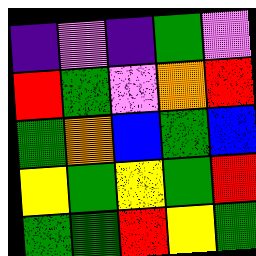[["indigo", "violet", "indigo", "green", "violet"], ["red", "green", "violet", "orange", "red"], ["green", "orange", "blue", "green", "blue"], ["yellow", "green", "yellow", "green", "red"], ["green", "green", "red", "yellow", "green"]]